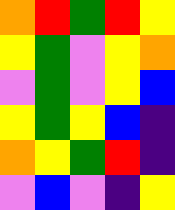[["orange", "red", "green", "red", "yellow"], ["yellow", "green", "violet", "yellow", "orange"], ["violet", "green", "violet", "yellow", "blue"], ["yellow", "green", "yellow", "blue", "indigo"], ["orange", "yellow", "green", "red", "indigo"], ["violet", "blue", "violet", "indigo", "yellow"]]